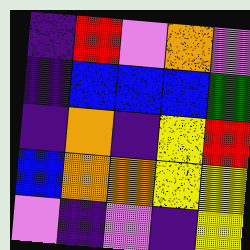[["indigo", "red", "violet", "orange", "violet"], ["indigo", "blue", "blue", "blue", "green"], ["indigo", "orange", "indigo", "yellow", "red"], ["blue", "orange", "orange", "yellow", "yellow"], ["violet", "indigo", "violet", "indigo", "yellow"]]